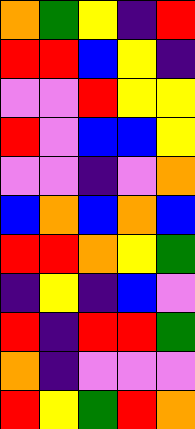[["orange", "green", "yellow", "indigo", "red"], ["red", "red", "blue", "yellow", "indigo"], ["violet", "violet", "red", "yellow", "yellow"], ["red", "violet", "blue", "blue", "yellow"], ["violet", "violet", "indigo", "violet", "orange"], ["blue", "orange", "blue", "orange", "blue"], ["red", "red", "orange", "yellow", "green"], ["indigo", "yellow", "indigo", "blue", "violet"], ["red", "indigo", "red", "red", "green"], ["orange", "indigo", "violet", "violet", "violet"], ["red", "yellow", "green", "red", "orange"]]